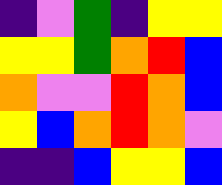[["indigo", "violet", "green", "indigo", "yellow", "yellow"], ["yellow", "yellow", "green", "orange", "red", "blue"], ["orange", "violet", "violet", "red", "orange", "blue"], ["yellow", "blue", "orange", "red", "orange", "violet"], ["indigo", "indigo", "blue", "yellow", "yellow", "blue"]]